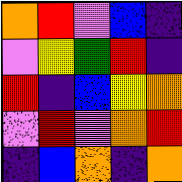[["orange", "red", "violet", "blue", "indigo"], ["violet", "yellow", "green", "red", "indigo"], ["red", "indigo", "blue", "yellow", "orange"], ["violet", "red", "violet", "orange", "red"], ["indigo", "blue", "orange", "indigo", "orange"]]